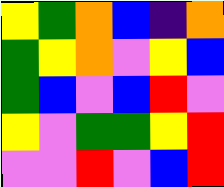[["yellow", "green", "orange", "blue", "indigo", "orange"], ["green", "yellow", "orange", "violet", "yellow", "blue"], ["green", "blue", "violet", "blue", "red", "violet"], ["yellow", "violet", "green", "green", "yellow", "red"], ["violet", "violet", "red", "violet", "blue", "red"]]